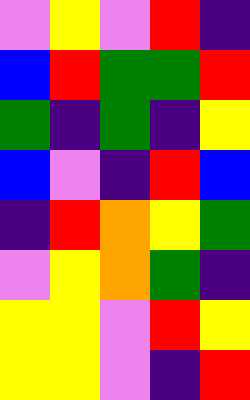[["violet", "yellow", "violet", "red", "indigo"], ["blue", "red", "green", "green", "red"], ["green", "indigo", "green", "indigo", "yellow"], ["blue", "violet", "indigo", "red", "blue"], ["indigo", "red", "orange", "yellow", "green"], ["violet", "yellow", "orange", "green", "indigo"], ["yellow", "yellow", "violet", "red", "yellow"], ["yellow", "yellow", "violet", "indigo", "red"]]